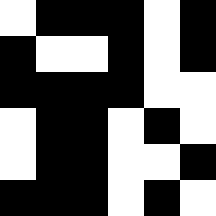[["white", "black", "black", "black", "white", "black"], ["black", "white", "white", "black", "white", "black"], ["black", "black", "black", "black", "white", "white"], ["white", "black", "black", "white", "black", "white"], ["white", "black", "black", "white", "white", "black"], ["black", "black", "black", "white", "black", "white"]]